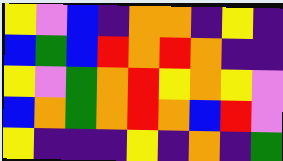[["yellow", "violet", "blue", "indigo", "orange", "orange", "indigo", "yellow", "indigo"], ["blue", "green", "blue", "red", "orange", "red", "orange", "indigo", "indigo"], ["yellow", "violet", "green", "orange", "red", "yellow", "orange", "yellow", "violet"], ["blue", "orange", "green", "orange", "red", "orange", "blue", "red", "violet"], ["yellow", "indigo", "indigo", "indigo", "yellow", "indigo", "orange", "indigo", "green"]]